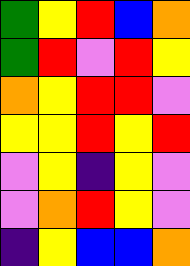[["green", "yellow", "red", "blue", "orange"], ["green", "red", "violet", "red", "yellow"], ["orange", "yellow", "red", "red", "violet"], ["yellow", "yellow", "red", "yellow", "red"], ["violet", "yellow", "indigo", "yellow", "violet"], ["violet", "orange", "red", "yellow", "violet"], ["indigo", "yellow", "blue", "blue", "orange"]]